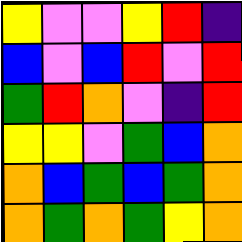[["yellow", "violet", "violet", "yellow", "red", "indigo"], ["blue", "violet", "blue", "red", "violet", "red"], ["green", "red", "orange", "violet", "indigo", "red"], ["yellow", "yellow", "violet", "green", "blue", "orange"], ["orange", "blue", "green", "blue", "green", "orange"], ["orange", "green", "orange", "green", "yellow", "orange"]]